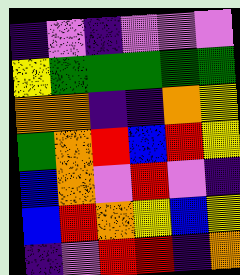[["indigo", "violet", "indigo", "violet", "violet", "violet"], ["yellow", "green", "green", "green", "green", "green"], ["orange", "orange", "indigo", "indigo", "orange", "yellow"], ["green", "orange", "red", "blue", "red", "yellow"], ["blue", "orange", "violet", "red", "violet", "indigo"], ["blue", "red", "orange", "yellow", "blue", "yellow"], ["indigo", "violet", "red", "red", "indigo", "orange"]]